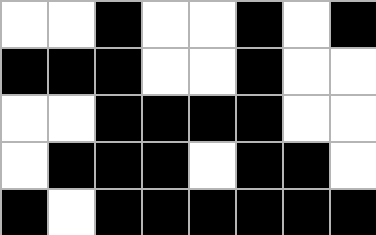[["white", "white", "black", "white", "white", "black", "white", "black"], ["black", "black", "black", "white", "white", "black", "white", "white"], ["white", "white", "black", "black", "black", "black", "white", "white"], ["white", "black", "black", "black", "white", "black", "black", "white"], ["black", "white", "black", "black", "black", "black", "black", "black"]]